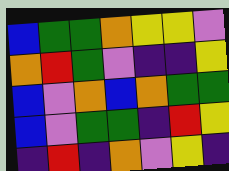[["blue", "green", "green", "orange", "yellow", "yellow", "violet"], ["orange", "red", "green", "violet", "indigo", "indigo", "yellow"], ["blue", "violet", "orange", "blue", "orange", "green", "green"], ["blue", "violet", "green", "green", "indigo", "red", "yellow"], ["indigo", "red", "indigo", "orange", "violet", "yellow", "indigo"]]